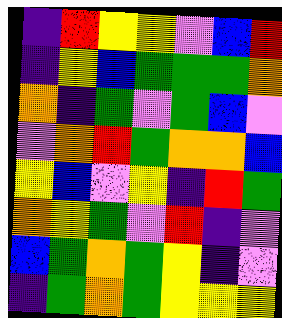[["indigo", "red", "yellow", "yellow", "violet", "blue", "red"], ["indigo", "yellow", "blue", "green", "green", "green", "orange"], ["orange", "indigo", "green", "violet", "green", "blue", "violet"], ["violet", "orange", "red", "green", "orange", "orange", "blue"], ["yellow", "blue", "violet", "yellow", "indigo", "red", "green"], ["orange", "yellow", "green", "violet", "red", "indigo", "violet"], ["blue", "green", "orange", "green", "yellow", "indigo", "violet"], ["indigo", "green", "orange", "green", "yellow", "yellow", "yellow"]]